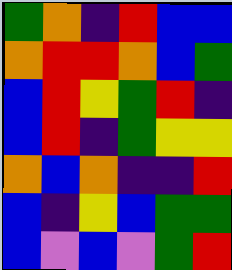[["green", "orange", "indigo", "red", "blue", "blue"], ["orange", "red", "red", "orange", "blue", "green"], ["blue", "red", "yellow", "green", "red", "indigo"], ["blue", "red", "indigo", "green", "yellow", "yellow"], ["orange", "blue", "orange", "indigo", "indigo", "red"], ["blue", "indigo", "yellow", "blue", "green", "green"], ["blue", "violet", "blue", "violet", "green", "red"]]